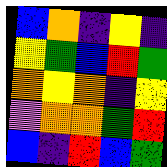[["blue", "orange", "indigo", "yellow", "indigo"], ["yellow", "green", "blue", "red", "green"], ["orange", "yellow", "orange", "indigo", "yellow"], ["violet", "orange", "orange", "green", "red"], ["blue", "indigo", "red", "blue", "green"]]